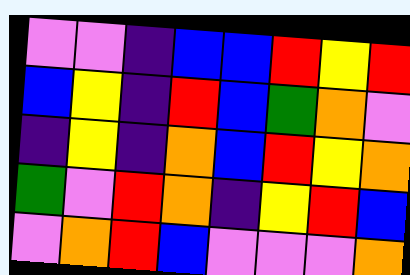[["violet", "violet", "indigo", "blue", "blue", "red", "yellow", "red"], ["blue", "yellow", "indigo", "red", "blue", "green", "orange", "violet"], ["indigo", "yellow", "indigo", "orange", "blue", "red", "yellow", "orange"], ["green", "violet", "red", "orange", "indigo", "yellow", "red", "blue"], ["violet", "orange", "red", "blue", "violet", "violet", "violet", "orange"]]